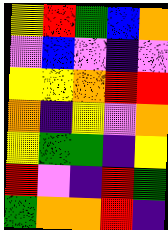[["yellow", "red", "green", "blue", "orange"], ["violet", "blue", "violet", "indigo", "violet"], ["yellow", "yellow", "orange", "red", "red"], ["orange", "indigo", "yellow", "violet", "orange"], ["yellow", "green", "green", "indigo", "yellow"], ["red", "violet", "indigo", "red", "green"], ["green", "orange", "orange", "red", "indigo"]]